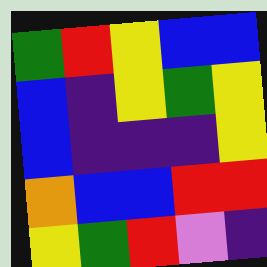[["green", "red", "yellow", "blue", "blue"], ["blue", "indigo", "yellow", "green", "yellow"], ["blue", "indigo", "indigo", "indigo", "yellow"], ["orange", "blue", "blue", "red", "red"], ["yellow", "green", "red", "violet", "indigo"]]